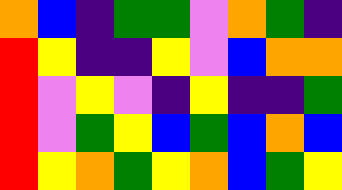[["orange", "blue", "indigo", "green", "green", "violet", "orange", "green", "indigo"], ["red", "yellow", "indigo", "indigo", "yellow", "violet", "blue", "orange", "orange"], ["red", "violet", "yellow", "violet", "indigo", "yellow", "indigo", "indigo", "green"], ["red", "violet", "green", "yellow", "blue", "green", "blue", "orange", "blue"], ["red", "yellow", "orange", "green", "yellow", "orange", "blue", "green", "yellow"]]